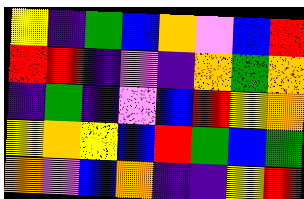[["yellow", "indigo", "green", "blue", "orange", "violet", "blue", "red"], ["red", "red", "indigo", "violet", "indigo", "orange", "green", "orange"], ["indigo", "green", "indigo", "violet", "blue", "red", "yellow", "orange"], ["yellow", "orange", "yellow", "blue", "red", "green", "blue", "green"], ["orange", "violet", "blue", "orange", "indigo", "indigo", "yellow", "red"]]